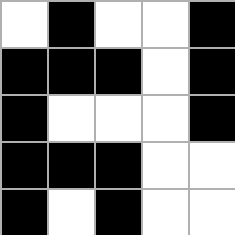[["white", "black", "white", "white", "black"], ["black", "black", "black", "white", "black"], ["black", "white", "white", "white", "black"], ["black", "black", "black", "white", "white"], ["black", "white", "black", "white", "white"]]